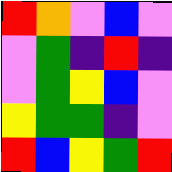[["red", "orange", "violet", "blue", "violet"], ["violet", "green", "indigo", "red", "indigo"], ["violet", "green", "yellow", "blue", "violet"], ["yellow", "green", "green", "indigo", "violet"], ["red", "blue", "yellow", "green", "red"]]